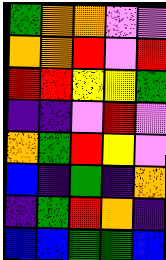[["green", "orange", "orange", "violet", "violet"], ["orange", "orange", "red", "violet", "red"], ["red", "red", "yellow", "yellow", "green"], ["indigo", "indigo", "violet", "red", "violet"], ["orange", "green", "red", "yellow", "violet"], ["blue", "indigo", "green", "indigo", "orange"], ["indigo", "green", "red", "orange", "indigo"], ["blue", "blue", "green", "green", "blue"]]